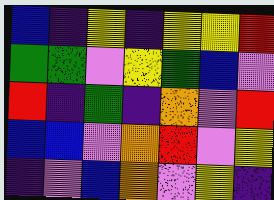[["blue", "indigo", "yellow", "indigo", "yellow", "yellow", "red"], ["green", "green", "violet", "yellow", "green", "blue", "violet"], ["red", "indigo", "green", "indigo", "orange", "violet", "red"], ["blue", "blue", "violet", "orange", "red", "violet", "yellow"], ["indigo", "violet", "blue", "orange", "violet", "yellow", "indigo"]]